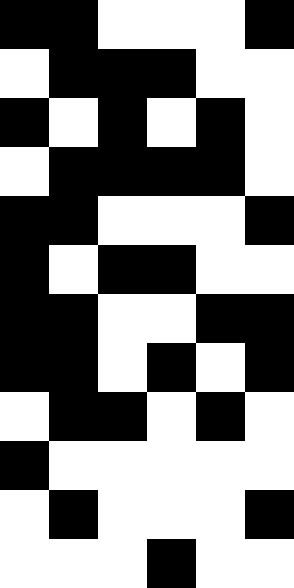[["black", "black", "white", "white", "white", "black"], ["white", "black", "black", "black", "white", "white"], ["black", "white", "black", "white", "black", "white"], ["white", "black", "black", "black", "black", "white"], ["black", "black", "white", "white", "white", "black"], ["black", "white", "black", "black", "white", "white"], ["black", "black", "white", "white", "black", "black"], ["black", "black", "white", "black", "white", "black"], ["white", "black", "black", "white", "black", "white"], ["black", "white", "white", "white", "white", "white"], ["white", "black", "white", "white", "white", "black"], ["white", "white", "white", "black", "white", "white"]]